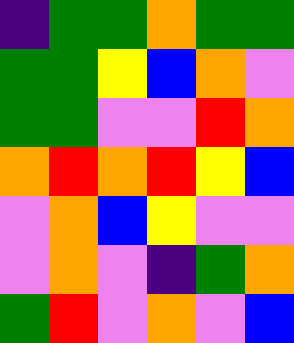[["indigo", "green", "green", "orange", "green", "green"], ["green", "green", "yellow", "blue", "orange", "violet"], ["green", "green", "violet", "violet", "red", "orange"], ["orange", "red", "orange", "red", "yellow", "blue"], ["violet", "orange", "blue", "yellow", "violet", "violet"], ["violet", "orange", "violet", "indigo", "green", "orange"], ["green", "red", "violet", "orange", "violet", "blue"]]